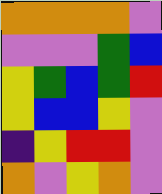[["orange", "orange", "orange", "orange", "violet"], ["violet", "violet", "violet", "green", "blue"], ["yellow", "green", "blue", "green", "red"], ["yellow", "blue", "blue", "yellow", "violet"], ["indigo", "yellow", "red", "red", "violet"], ["orange", "violet", "yellow", "orange", "violet"]]